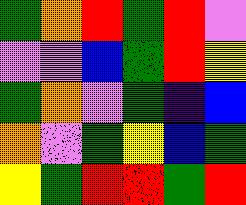[["green", "orange", "red", "green", "red", "violet"], ["violet", "violet", "blue", "green", "red", "yellow"], ["green", "orange", "violet", "green", "indigo", "blue"], ["orange", "violet", "green", "yellow", "blue", "green"], ["yellow", "green", "red", "red", "green", "red"]]